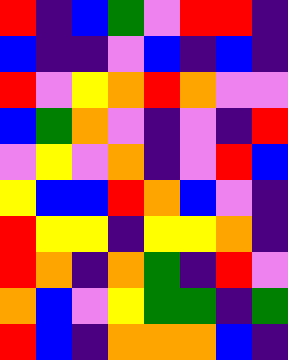[["red", "indigo", "blue", "green", "violet", "red", "red", "indigo"], ["blue", "indigo", "indigo", "violet", "blue", "indigo", "blue", "indigo"], ["red", "violet", "yellow", "orange", "red", "orange", "violet", "violet"], ["blue", "green", "orange", "violet", "indigo", "violet", "indigo", "red"], ["violet", "yellow", "violet", "orange", "indigo", "violet", "red", "blue"], ["yellow", "blue", "blue", "red", "orange", "blue", "violet", "indigo"], ["red", "yellow", "yellow", "indigo", "yellow", "yellow", "orange", "indigo"], ["red", "orange", "indigo", "orange", "green", "indigo", "red", "violet"], ["orange", "blue", "violet", "yellow", "green", "green", "indigo", "green"], ["red", "blue", "indigo", "orange", "orange", "orange", "blue", "indigo"]]